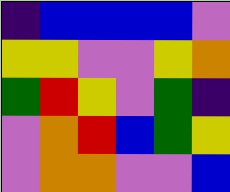[["indigo", "blue", "blue", "blue", "blue", "violet"], ["yellow", "yellow", "violet", "violet", "yellow", "orange"], ["green", "red", "yellow", "violet", "green", "indigo"], ["violet", "orange", "red", "blue", "green", "yellow"], ["violet", "orange", "orange", "violet", "violet", "blue"]]